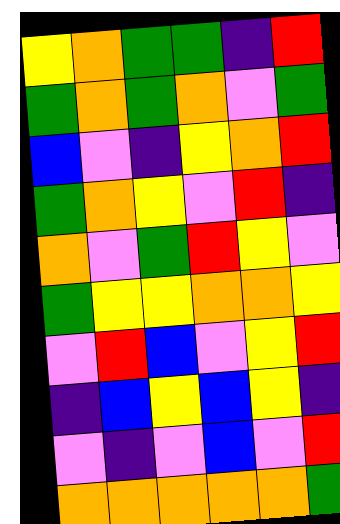[["yellow", "orange", "green", "green", "indigo", "red"], ["green", "orange", "green", "orange", "violet", "green"], ["blue", "violet", "indigo", "yellow", "orange", "red"], ["green", "orange", "yellow", "violet", "red", "indigo"], ["orange", "violet", "green", "red", "yellow", "violet"], ["green", "yellow", "yellow", "orange", "orange", "yellow"], ["violet", "red", "blue", "violet", "yellow", "red"], ["indigo", "blue", "yellow", "blue", "yellow", "indigo"], ["violet", "indigo", "violet", "blue", "violet", "red"], ["orange", "orange", "orange", "orange", "orange", "green"]]